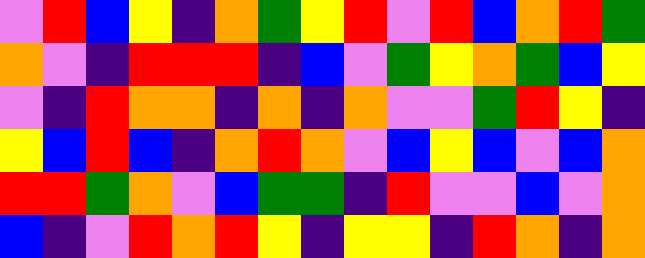[["violet", "red", "blue", "yellow", "indigo", "orange", "green", "yellow", "red", "violet", "red", "blue", "orange", "red", "green"], ["orange", "violet", "indigo", "red", "red", "red", "indigo", "blue", "violet", "green", "yellow", "orange", "green", "blue", "yellow"], ["violet", "indigo", "red", "orange", "orange", "indigo", "orange", "indigo", "orange", "violet", "violet", "green", "red", "yellow", "indigo"], ["yellow", "blue", "red", "blue", "indigo", "orange", "red", "orange", "violet", "blue", "yellow", "blue", "violet", "blue", "orange"], ["red", "red", "green", "orange", "violet", "blue", "green", "green", "indigo", "red", "violet", "violet", "blue", "violet", "orange"], ["blue", "indigo", "violet", "red", "orange", "red", "yellow", "indigo", "yellow", "yellow", "indigo", "red", "orange", "indigo", "orange"]]